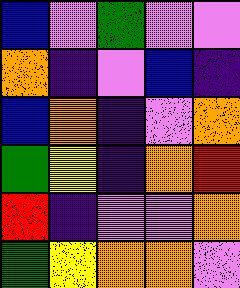[["blue", "violet", "green", "violet", "violet"], ["orange", "indigo", "violet", "blue", "indigo"], ["blue", "orange", "indigo", "violet", "orange"], ["green", "yellow", "indigo", "orange", "red"], ["red", "indigo", "violet", "violet", "orange"], ["green", "yellow", "orange", "orange", "violet"]]